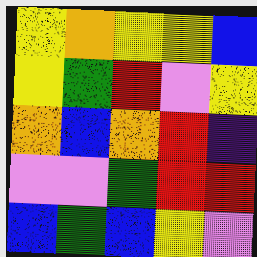[["yellow", "orange", "yellow", "yellow", "blue"], ["yellow", "green", "red", "violet", "yellow"], ["orange", "blue", "orange", "red", "indigo"], ["violet", "violet", "green", "red", "red"], ["blue", "green", "blue", "yellow", "violet"]]